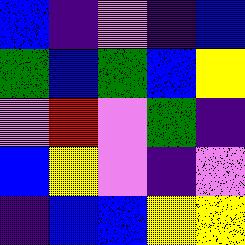[["blue", "indigo", "violet", "indigo", "blue"], ["green", "blue", "green", "blue", "yellow"], ["violet", "red", "violet", "green", "indigo"], ["blue", "yellow", "violet", "indigo", "violet"], ["indigo", "blue", "blue", "yellow", "yellow"]]